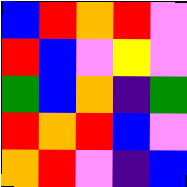[["blue", "red", "orange", "red", "violet"], ["red", "blue", "violet", "yellow", "violet"], ["green", "blue", "orange", "indigo", "green"], ["red", "orange", "red", "blue", "violet"], ["orange", "red", "violet", "indigo", "blue"]]